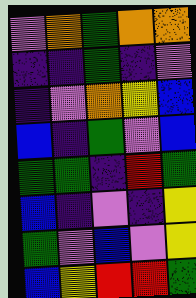[["violet", "orange", "green", "orange", "orange"], ["indigo", "indigo", "green", "indigo", "violet"], ["indigo", "violet", "orange", "yellow", "blue"], ["blue", "indigo", "green", "violet", "blue"], ["green", "green", "indigo", "red", "green"], ["blue", "indigo", "violet", "indigo", "yellow"], ["green", "violet", "blue", "violet", "yellow"], ["blue", "yellow", "red", "red", "green"]]